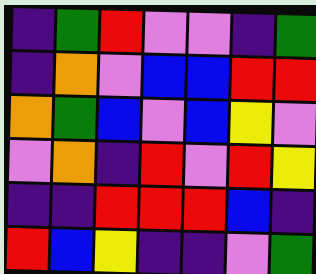[["indigo", "green", "red", "violet", "violet", "indigo", "green"], ["indigo", "orange", "violet", "blue", "blue", "red", "red"], ["orange", "green", "blue", "violet", "blue", "yellow", "violet"], ["violet", "orange", "indigo", "red", "violet", "red", "yellow"], ["indigo", "indigo", "red", "red", "red", "blue", "indigo"], ["red", "blue", "yellow", "indigo", "indigo", "violet", "green"]]